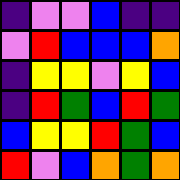[["indigo", "violet", "violet", "blue", "indigo", "indigo"], ["violet", "red", "blue", "blue", "blue", "orange"], ["indigo", "yellow", "yellow", "violet", "yellow", "blue"], ["indigo", "red", "green", "blue", "red", "green"], ["blue", "yellow", "yellow", "red", "green", "blue"], ["red", "violet", "blue", "orange", "green", "orange"]]